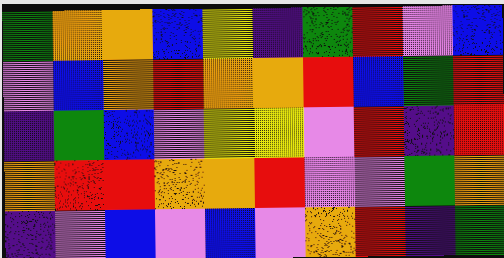[["green", "orange", "orange", "blue", "yellow", "indigo", "green", "red", "violet", "blue"], ["violet", "blue", "orange", "red", "orange", "orange", "red", "blue", "green", "red"], ["indigo", "green", "blue", "violet", "yellow", "yellow", "violet", "red", "indigo", "red"], ["orange", "red", "red", "orange", "orange", "red", "violet", "violet", "green", "orange"], ["indigo", "violet", "blue", "violet", "blue", "violet", "orange", "red", "indigo", "green"]]